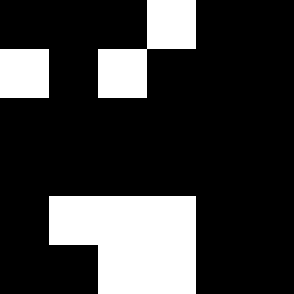[["black", "black", "black", "white", "black", "black"], ["white", "black", "white", "black", "black", "black"], ["black", "black", "black", "black", "black", "black"], ["black", "black", "black", "black", "black", "black"], ["black", "white", "white", "white", "black", "black"], ["black", "black", "white", "white", "black", "black"]]